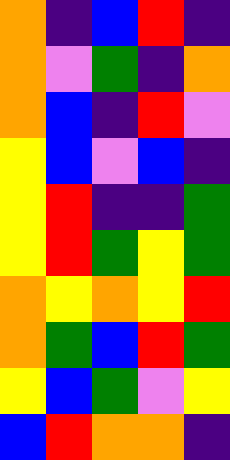[["orange", "indigo", "blue", "red", "indigo"], ["orange", "violet", "green", "indigo", "orange"], ["orange", "blue", "indigo", "red", "violet"], ["yellow", "blue", "violet", "blue", "indigo"], ["yellow", "red", "indigo", "indigo", "green"], ["yellow", "red", "green", "yellow", "green"], ["orange", "yellow", "orange", "yellow", "red"], ["orange", "green", "blue", "red", "green"], ["yellow", "blue", "green", "violet", "yellow"], ["blue", "red", "orange", "orange", "indigo"]]